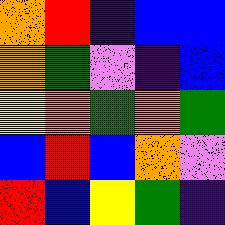[["orange", "red", "indigo", "blue", "blue"], ["orange", "green", "violet", "indigo", "blue"], ["yellow", "orange", "green", "orange", "green"], ["blue", "red", "blue", "orange", "violet"], ["red", "blue", "yellow", "green", "indigo"]]